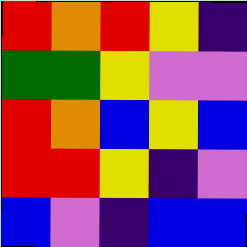[["red", "orange", "red", "yellow", "indigo"], ["green", "green", "yellow", "violet", "violet"], ["red", "orange", "blue", "yellow", "blue"], ["red", "red", "yellow", "indigo", "violet"], ["blue", "violet", "indigo", "blue", "blue"]]